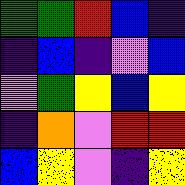[["green", "green", "red", "blue", "indigo"], ["indigo", "blue", "indigo", "violet", "blue"], ["violet", "green", "yellow", "blue", "yellow"], ["indigo", "orange", "violet", "red", "red"], ["blue", "yellow", "violet", "indigo", "yellow"]]